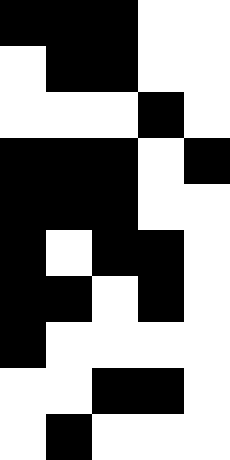[["black", "black", "black", "white", "white"], ["white", "black", "black", "white", "white"], ["white", "white", "white", "black", "white"], ["black", "black", "black", "white", "black"], ["black", "black", "black", "white", "white"], ["black", "white", "black", "black", "white"], ["black", "black", "white", "black", "white"], ["black", "white", "white", "white", "white"], ["white", "white", "black", "black", "white"], ["white", "black", "white", "white", "white"]]